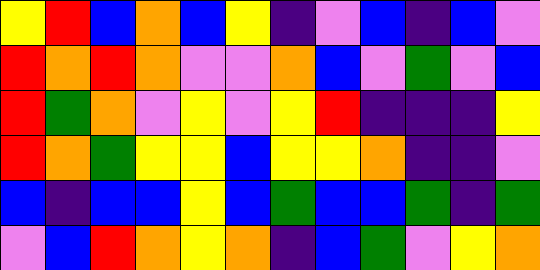[["yellow", "red", "blue", "orange", "blue", "yellow", "indigo", "violet", "blue", "indigo", "blue", "violet"], ["red", "orange", "red", "orange", "violet", "violet", "orange", "blue", "violet", "green", "violet", "blue"], ["red", "green", "orange", "violet", "yellow", "violet", "yellow", "red", "indigo", "indigo", "indigo", "yellow"], ["red", "orange", "green", "yellow", "yellow", "blue", "yellow", "yellow", "orange", "indigo", "indigo", "violet"], ["blue", "indigo", "blue", "blue", "yellow", "blue", "green", "blue", "blue", "green", "indigo", "green"], ["violet", "blue", "red", "orange", "yellow", "orange", "indigo", "blue", "green", "violet", "yellow", "orange"]]